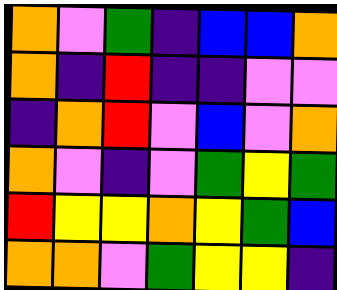[["orange", "violet", "green", "indigo", "blue", "blue", "orange"], ["orange", "indigo", "red", "indigo", "indigo", "violet", "violet"], ["indigo", "orange", "red", "violet", "blue", "violet", "orange"], ["orange", "violet", "indigo", "violet", "green", "yellow", "green"], ["red", "yellow", "yellow", "orange", "yellow", "green", "blue"], ["orange", "orange", "violet", "green", "yellow", "yellow", "indigo"]]